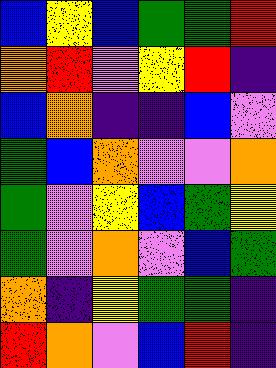[["blue", "yellow", "blue", "green", "green", "red"], ["orange", "red", "violet", "yellow", "red", "indigo"], ["blue", "orange", "indigo", "indigo", "blue", "violet"], ["green", "blue", "orange", "violet", "violet", "orange"], ["green", "violet", "yellow", "blue", "green", "yellow"], ["green", "violet", "orange", "violet", "blue", "green"], ["orange", "indigo", "yellow", "green", "green", "indigo"], ["red", "orange", "violet", "blue", "red", "indigo"]]